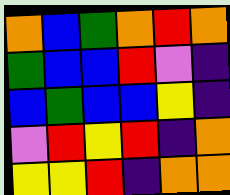[["orange", "blue", "green", "orange", "red", "orange"], ["green", "blue", "blue", "red", "violet", "indigo"], ["blue", "green", "blue", "blue", "yellow", "indigo"], ["violet", "red", "yellow", "red", "indigo", "orange"], ["yellow", "yellow", "red", "indigo", "orange", "orange"]]